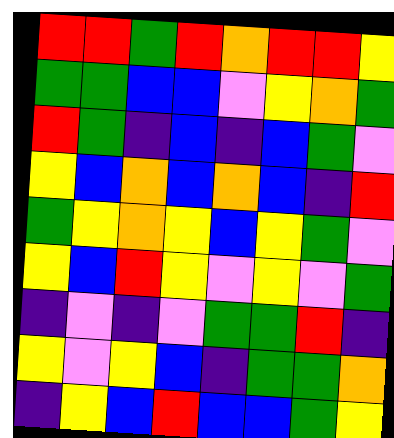[["red", "red", "green", "red", "orange", "red", "red", "yellow"], ["green", "green", "blue", "blue", "violet", "yellow", "orange", "green"], ["red", "green", "indigo", "blue", "indigo", "blue", "green", "violet"], ["yellow", "blue", "orange", "blue", "orange", "blue", "indigo", "red"], ["green", "yellow", "orange", "yellow", "blue", "yellow", "green", "violet"], ["yellow", "blue", "red", "yellow", "violet", "yellow", "violet", "green"], ["indigo", "violet", "indigo", "violet", "green", "green", "red", "indigo"], ["yellow", "violet", "yellow", "blue", "indigo", "green", "green", "orange"], ["indigo", "yellow", "blue", "red", "blue", "blue", "green", "yellow"]]